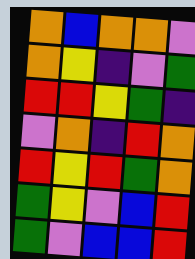[["orange", "blue", "orange", "orange", "violet"], ["orange", "yellow", "indigo", "violet", "green"], ["red", "red", "yellow", "green", "indigo"], ["violet", "orange", "indigo", "red", "orange"], ["red", "yellow", "red", "green", "orange"], ["green", "yellow", "violet", "blue", "red"], ["green", "violet", "blue", "blue", "red"]]